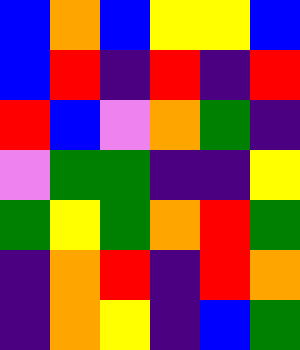[["blue", "orange", "blue", "yellow", "yellow", "blue"], ["blue", "red", "indigo", "red", "indigo", "red"], ["red", "blue", "violet", "orange", "green", "indigo"], ["violet", "green", "green", "indigo", "indigo", "yellow"], ["green", "yellow", "green", "orange", "red", "green"], ["indigo", "orange", "red", "indigo", "red", "orange"], ["indigo", "orange", "yellow", "indigo", "blue", "green"]]